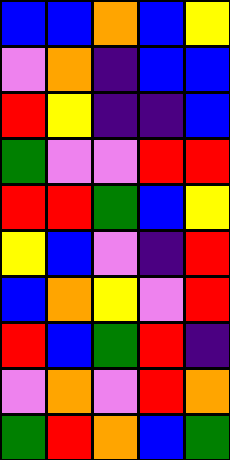[["blue", "blue", "orange", "blue", "yellow"], ["violet", "orange", "indigo", "blue", "blue"], ["red", "yellow", "indigo", "indigo", "blue"], ["green", "violet", "violet", "red", "red"], ["red", "red", "green", "blue", "yellow"], ["yellow", "blue", "violet", "indigo", "red"], ["blue", "orange", "yellow", "violet", "red"], ["red", "blue", "green", "red", "indigo"], ["violet", "orange", "violet", "red", "orange"], ["green", "red", "orange", "blue", "green"]]